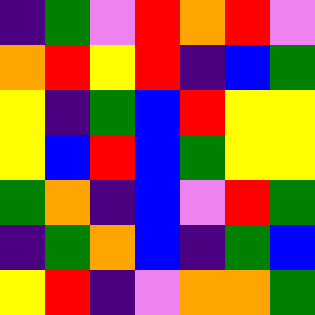[["indigo", "green", "violet", "red", "orange", "red", "violet"], ["orange", "red", "yellow", "red", "indigo", "blue", "green"], ["yellow", "indigo", "green", "blue", "red", "yellow", "yellow"], ["yellow", "blue", "red", "blue", "green", "yellow", "yellow"], ["green", "orange", "indigo", "blue", "violet", "red", "green"], ["indigo", "green", "orange", "blue", "indigo", "green", "blue"], ["yellow", "red", "indigo", "violet", "orange", "orange", "green"]]